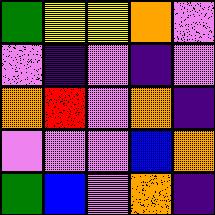[["green", "yellow", "yellow", "orange", "violet"], ["violet", "indigo", "violet", "indigo", "violet"], ["orange", "red", "violet", "orange", "indigo"], ["violet", "violet", "violet", "blue", "orange"], ["green", "blue", "violet", "orange", "indigo"]]